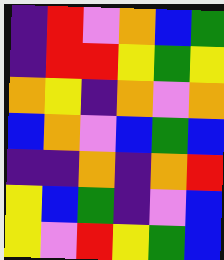[["indigo", "red", "violet", "orange", "blue", "green"], ["indigo", "red", "red", "yellow", "green", "yellow"], ["orange", "yellow", "indigo", "orange", "violet", "orange"], ["blue", "orange", "violet", "blue", "green", "blue"], ["indigo", "indigo", "orange", "indigo", "orange", "red"], ["yellow", "blue", "green", "indigo", "violet", "blue"], ["yellow", "violet", "red", "yellow", "green", "blue"]]